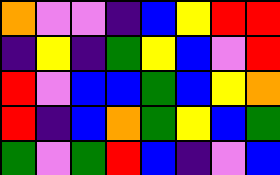[["orange", "violet", "violet", "indigo", "blue", "yellow", "red", "red"], ["indigo", "yellow", "indigo", "green", "yellow", "blue", "violet", "red"], ["red", "violet", "blue", "blue", "green", "blue", "yellow", "orange"], ["red", "indigo", "blue", "orange", "green", "yellow", "blue", "green"], ["green", "violet", "green", "red", "blue", "indigo", "violet", "blue"]]